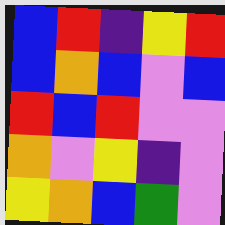[["blue", "red", "indigo", "yellow", "red"], ["blue", "orange", "blue", "violet", "blue"], ["red", "blue", "red", "violet", "violet"], ["orange", "violet", "yellow", "indigo", "violet"], ["yellow", "orange", "blue", "green", "violet"]]